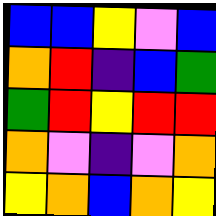[["blue", "blue", "yellow", "violet", "blue"], ["orange", "red", "indigo", "blue", "green"], ["green", "red", "yellow", "red", "red"], ["orange", "violet", "indigo", "violet", "orange"], ["yellow", "orange", "blue", "orange", "yellow"]]